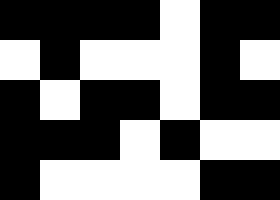[["black", "black", "black", "black", "white", "black", "black"], ["white", "black", "white", "white", "white", "black", "white"], ["black", "white", "black", "black", "white", "black", "black"], ["black", "black", "black", "white", "black", "white", "white"], ["black", "white", "white", "white", "white", "black", "black"]]